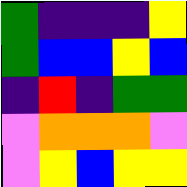[["green", "indigo", "indigo", "indigo", "yellow"], ["green", "blue", "blue", "yellow", "blue"], ["indigo", "red", "indigo", "green", "green"], ["violet", "orange", "orange", "orange", "violet"], ["violet", "yellow", "blue", "yellow", "yellow"]]